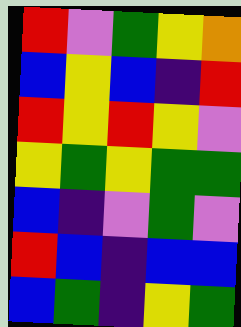[["red", "violet", "green", "yellow", "orange"], ["blue", "yellow", "blue", "indigo", "red"], ["red", "yellow", "red", "yellow", "violet"], ["yellow", "green", "yellow", "green", "green"], ["blue", "indigo", "violet", "green", "violet"], ["red", "blue", "indigo", "blue", "blue"], ["blue", "green", "indigo", "yellow", "green"]]